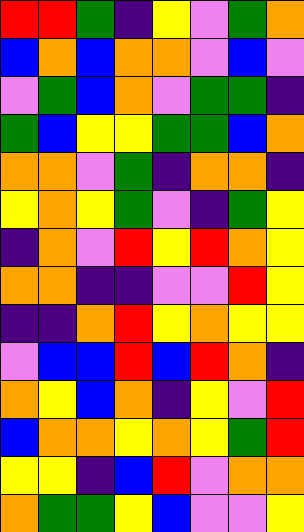[["red", "red", "green", "indigo", "yellow", "violet", "green", "orange"], ["blue", "orange", "blue", "orange", "orange", "violet", "blue", "violet"], ["violet", "green", "blue", "orange", "violet", "green", "green", "indigo"], ["green", "blue", "yellow", "yellow", "green", "green", "blue", "orange"], ["orange", "orange", "violet", "green", "indigo", "orange", "orange", "indigo"], ["yellow", "orange", "yellow", "green", "violet", "indigo", "green", "yellow"], ["indigo", "orange", "violet", "red", "yellow", "red", "orange", "yellow"], ["orange", "orange", "indigo", "indigo", "violet", "violet", "red", "yellow"], ["indigo", "indigo", "orange", "red", "yellow", "orange", "yellow", "yellow"], ["violet", "blue", "blue", "red", "blue", "red", "orange", "indigo"], ["orange", "yellow", "blue", "orange", "indigo", "yellow", "violet", "red"], ["blue", "orange", "orange", "yellow", "orange", "yellow", "green", "red"], ["yellow", "yellow", "indigo", "blue", "red", "violet", "orange", "orange"], ["orange", "green", "green", "yellow", "blue", "violet", "violet", "yellow"]]